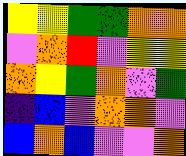[["yellow", "yellow", "green", "green", "orange", "orange"], ["violet", "orange", "red", "violet", "yellow", "yellow"], ["orange", "yellow", "green", "orange", "violet", "green"], ["indigo", "blue", "violet", "orange", "orange", "violet"], ["blue", "orange", "blue", "violet", "violet", "orange"]]